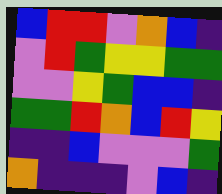[["blue", "red", "red", "violet", "orange", "blue", "indigo"], ["violet", "red", "green", "yellow", "yellow", "green", "green"], ["violet", "violet", "yellow", "green", "blue", "blue", "indigo"], ["green", "green", "red", "orange", "blue", "red", "yellow"], ["indigo", "indigo", "blue", "violet", "violet", "violet", "green"], ["orange", "indigo", "indigo", "indigo", "violet", "blue", "indigo"]]